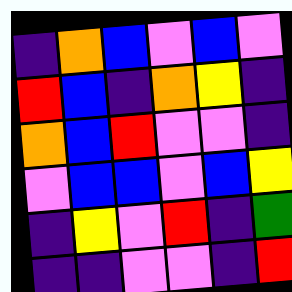[["indigo", "orange", "blue", "violet", "blue", "violet"], ["red", "blue", "indigo", "orange", "yellow", "indigo"], ["orange", "blue", "red", "violet", "violet", "indigo"], ["violet", "blue", "blue", "violet", "blue", "yellow"], ["indigo", "yellow", "violet", "red", "indigo", "green"], ["indigo", "indigo", "violet", "violet", "indigo", "red"]]